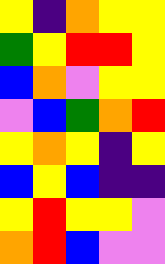[["yellow", "indigo", "orange", "yellow", "yellow"], ["green", "yellow", "red", "red", "yellow"], ["blue", "orange", "violet", "yellow", "yellow"], ["violet", "blue", "green", "orange", "red"], ["yellow", "orange", "yellow", "indigo", "yellow"], ["blue", "yellow", "blue", "indigo", "indigo"], ["yellow", "red", "yellow", "yellow", "violet"], ["orange", "red", "blue", "violet", "violet"]]